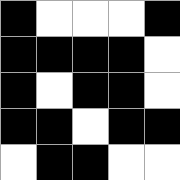[["black", "white", "white", "white", "black"], ["black", "black", "black", "black", "white"], ["black", "white", "black", "black", "white"], ["black", "black", "white", "black", "black"], ["white", "black", "black", "white", "white"]]